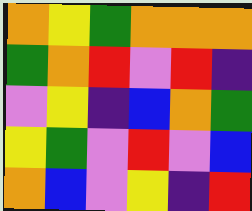[["orange", "yellow", "green", "orange", "orange", "orange"], ["green", "orange", "red", "violet", "red", "indigo"], ["violet", "yellow", "indigo", "blue", "orange", "green"], ["yellow", "green", "violet", "red", "violet", "blue"], ["orange", "blue", "violet", "yellow", "indigo", "red"]]